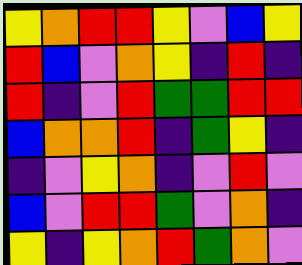[["yellow", "orange", "red", "red", "yellow", "violet", "blue", "yellow"], ["red", "blue", "violet", "orange", "yellow", "indigo", "red", "indigo"], ["red", "indigo", "violet", "red", "green", "green", "red", "red"], ["blue", "orange", "orange", "red", "indigo", "green", "yellow", "indigo"], ["indigo", "violet", "yellow", "orange", "indigo", "violet", "red", "violet"], ["blue", "violet", "red", "red", "green", "violet", "orange", "indigo"], ["yellow", "indigo", "yellow", "orange", "red", "green", "orange", "violet"]]